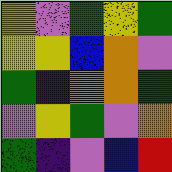[["yellow", "violet", "green", "yellow", "green"], ["yellow", "yellow", "blue", "orange", "violet"], ["green", "indigo", "orange", "orange", "green"], ["violet", "yellow", "green", "violet", "orange"], ["green", "indigo", "violet", "blue", "red"]]